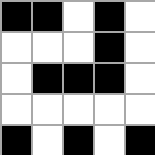[["black", "black", "white", "black", "white"], ["white", "white", "white", "black", "white"], ["white", "black", "black", "black", "white"], ["white", "white", "white", "white", "white"], ["black", "white", "black", "white", "black"]]